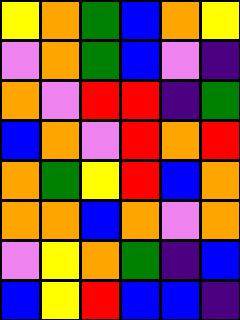[["yellow", "orange", "green", "blue", "orange", "yellow"], ["violet", "orange", "green", "blue", "violet", "indigo"], ["orange", "violet", "red", "red", "indigo", "green"], ["blue", "orange", "violet", "red", "orange", "red"], ["orange", "green", "yellow", "red", "blue", "orange"], ["orange", "orange", "blue", "orange", "violet", "orange"], ["violet", "yellow", "orange", "green", "indigo", "blue"], ["blue", "yellow", "red", "blue", "blue", "indigo"]]